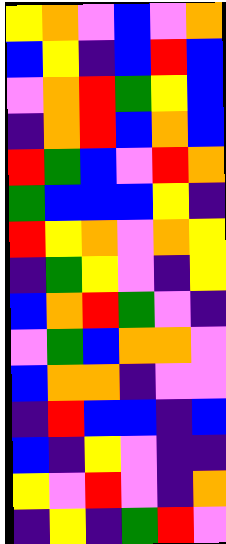[["yellow", "orange", "violet", "blue", "violet", "orange"], ["blue", "yellow", "indigo", "blue", "red", "blue"], ["violet", "orange", "red", "green", "yellow", "blue"], ["indigo", "orange", "red", "blue", "orange", "blue"], ["red", "green", "blue", "violet", "red", "orange"], ["green", "blue", "blue", "blue", "yellow", "indigo"], ["red", "yellow", "orange", "violet", "orange", "yellow"], ["indigo", "green", "yellow", "violet", "indigo", "yellow"], ["blue", "orange", "red", "green", "violet", "indigo"], ["violet", "green", "blue", "orange", "orange", "violet"], ["blue", "orange", "orange", "indigo", "violet", "violet"], ["indigo", "red", "blue", "blue", "indigo", "blue"], ["blue", "indigo", "yellow", "violet", "indigo", "indigo"], ["yellow", "violet", "red", "violet", "indigo", "orange"], ["indigo", "yellow", "indigo", "green", "red", "violet"]]